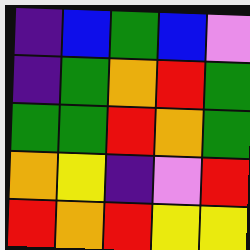[["indigo", "blue", "green", "blue", "violet"], ["indigo", "green", "orange", "red", "green"], ["green", "green", "red", "orange", "green"], ["orange", "yellow", "indigo", "violet", "red"], ["red", "orange", "red", "yellow", "yellow"]]